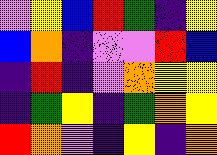[["violet", "yellow", "blue", "red", "green", "indigo", "yellow"], ["blue", "orange", "indigo", "violet", "violet", "red", "blue"], ["indigo", "red", "indigo", "violet", "orange", "yellow", "yellow"], ["indigo", "green", "yellow", "indigo", "green", "orange", "yellow"], ["red", "orange", "violet", "indigo", "yellow", "indigo", "orange"]]